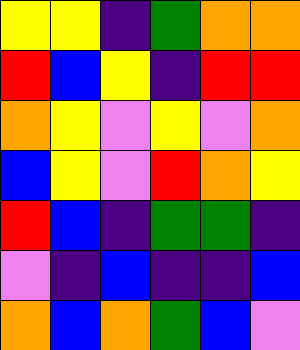[["yellow", "yellow", "indigo", "green", "orange", "orange"], ["red", "blue", "yellow", "indigo", "red", "red"], ["orange", "yellow", "violet", "yellow", "violet", "orange"], ["blue", "yellow", "violet", "red", "orange", "yellow"], ["red", "blue", "indigo", "green", "green", "indigo"], ["violet", "indigo", "blue", "indigo", "indigo", "blue"], ["orange", "blue", "orange", "green", "blue", "violet"]]